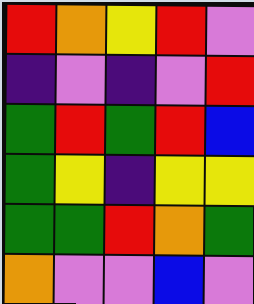[["red", "orange", "yellow", "red", "violet"], ["indigo", "violet", "indigo", "violet", "red"], ["green", "red", "green", "red", "blue"], ["green", "yellow", "indigo", "yellow", "yellow"], ["green", "green", "red", "orange", "green"], ["orange", "violet", "violet", "blue", "violet"]]